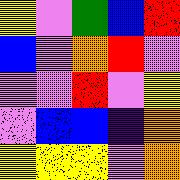[["yellow", "violet", "green", "blue", "red"], ["blue", "violet", "orange", "red", "violet"], ["violet", "violet", "red", "violet", "yellow"], ["violet", "blue", "blue", "indigo", "orange"], ["yellow", "yellow", "yellow", "violet", "orange"]]